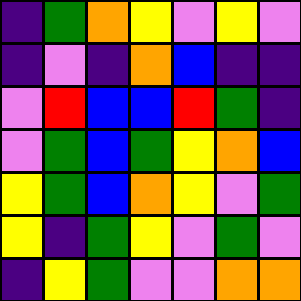[["indigo", "green", "orange", "yellow", "violet", "yellow", "violet"], ["indigo", "violet", "indigo", "orange", "blue", "indigo", "indigo"], ["violet", "red", "blue", "blue", "red", "green", "indigo"], ["violet", "green", "blue", "green", "yellow", "orange", "blue"], ["yellow", "green", "blue", "orange", "yellow", "violet", "green"], ["yellow", "indigo", "green", "yellow", "violet", "green", "violet"], ["indigo", "yellow", "green", "violet", "violet", "orange", "orange"]]